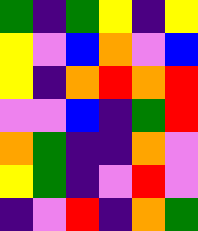[["green", "indigo", "green", "yellow", "indigo", "yellow"], ["yellow", "violet", "blue", "orange", "violet", "blue"], ["yellow", "indigo", "orange", "red", "orange", "red"], ["violet", "violet", "blue", "indigo", "green", "red"], ["orange", "green", "indigo", "indigo", "orange", "violet"], ["yellow", "green", "indigo", "violet", "red", "violet"], ["indigo", "violet", "red", "indigo", "orange", "green"]]